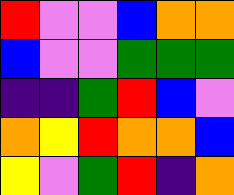[["red", "violet", "violet", "blue", "orange", "orange"], ["blue", "violet", "violet", "green", "green", "green"], ["indigo", "indigo", "green", "red", "blue", "violet"], ["orange", "yellow", "red", "orange", "orange", "blue"], ["yellow", "violet", "green", "red", "indigo", "orange"]]